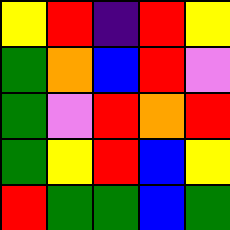[["yellow", "red", "indigo", "red", "yellow"], ["green", "orange", "blue", "red", "violet"], ["green", "violet", "red", "orange", "red"], ["green", "yellow", "red", "blue", "yellow"], ["red", "green", "green", "blue", "green"]]